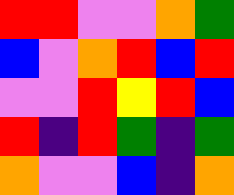[["red", "red", "violet", "violet", "orange", "green"], ["blue", "violet", "orange", "red", "blue", "red"], ["violet", "violet", "red", "yellow", "red", "blue"], ["red", "indigo", "red", "green", "indigo", "green"], ["orange", "violet", "violet", "blue", "indigo", "orange"]]